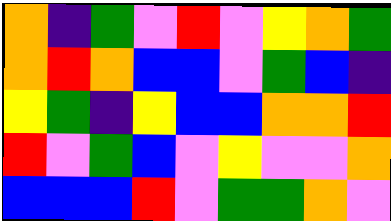[["orange", "indigo", "green", "violet", "red", "violet", "yellow", "orange", "green"], ["orange", "red", "orange", "blue", "blue", "violet", "green", "blue", "indigo"], ["yellow", "green", "indigo", "yellow", "blue", "blue", "orange", "orange", "red"], ["red", "violet", "green", "blue", "violet", "yellow", "violet", "violet", "orange"], ["blue", "blue", "blue", "red", "violet", "green", "green", "orange", "violet"]]